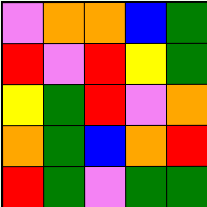[["violet", "orange", "orange", "blue", "green"], ["red", "violet", "red", "yellow", "green"], ["yellow", "green", "red", "violet", "orange"], ["orange", "green", "blue", "orange", "red"], ["red", "green", "violet", "green", "green"]]